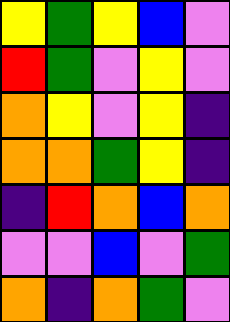[["yellow", "green", "yellow", "blue", "violet"], ["red", "green", "violet", "yellow", "violet"], ["orange", "yellow", "violet", "yellow", "indigo"], ["orange", "orange", "green", "yellow", "indigo"], ["indigo", "red", "orange", "blue", "orange"], ["violet", "violet", "blue", "violet", "green"], ["orange", "indigo", "orange", "green", "violet"]]